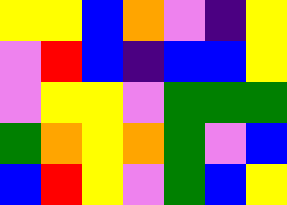[["yellow", "yellow", "blue", "orange", "violet", "indigo", "yellow"], ["violet", "red", "blue", "indigo", "blue", "blue", "yellow"], ["violet", "yellow", "yellow", "violet", "green", "green", "green"], ["green", "orange", "yellow", "orange", "green", "violet", "blue"], ["blue", "red", "yellow", "violet", "green", "blue", "yellow"]]